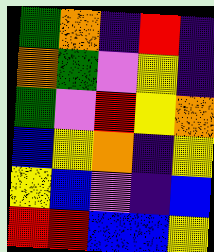[["green", "orange", "indigo", "red", "indigo"], ["orange", "green", "violet", "yellow", "indigo"], ["green", "violet", "red", "yellow", "orange"], ["blue", "yellow", "orange", "indigo", "yellow"], ["yellow", "blue", "violet", "indigo", "blue"], ["red", "red", "blue", "blue", "yellow"]]